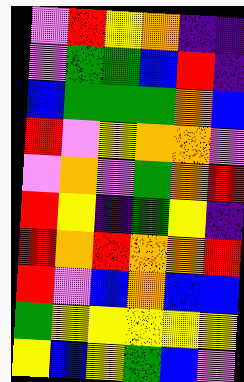[["violet", "red", "yellow", "orange", "indigo", "indigo"], ["violet", "green", "green", "blue", "red", "indigo"], ["blue", "green", "green", "green", "orange", "blue"], ["red", "violet", "yellow", "orange", "orange", "violet"], ["violet", "orange", "violet", "green", "orange", "red"], ["red", "yellow", "indigo", "green", "yellow", "indigo"], ["red", "orange", "red", "orange", "orange", "red"], ["red", "violet", "blue", "orange", "blue", "blue"], ["green", "yellow", "yellow", "yellow", "yellow", "yellow"], ["yellow", "blue", "yellow", "green", "blue", "violet"]]